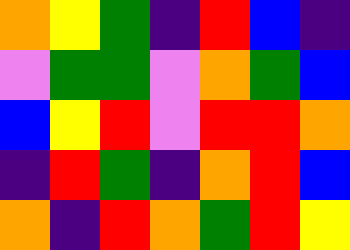[["orange", "yellow", "green", "indigo", "red", "blue", "indigo"], ["violet", "green", "green", "violet", "orange", "green", "blue"], ["blue", "yellow", "red", "violet", "red", "red", "orange"], ["indigo", "red", "green", "indigo", "orange", "red", "blue"], ["orange", "indigo", "red", "orange", "green", "red", "yellow"]]